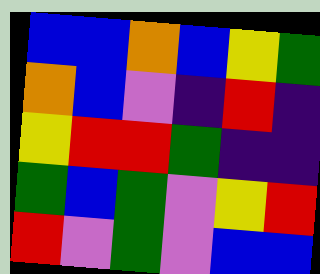[["blue", "blue", "orange", "blue", "yellow", "green"], ["orange", "blue", "violet", "indigo", "red", "indigo"], ["yellow", "red", "red", "green", "indigo", "indigo"], ["green", "blue", "green", "violet", "yellow", "red"], ["red", "violet", "green", "violet", "blue", "blue"]]